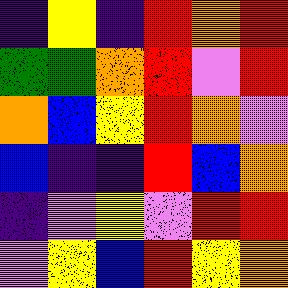[["indigo", "yellow", "indigo", "red", "orange", "red"], ["green", "green", "orange", "red", "violet", "red"], ["orange", "blue", "yellow", "red", "orange", "violet"], ["blue", "indigo", "indigo", "red", "blue", "orange"], ["indigo", "violet", "yellow", "violet", "red", "red"], ["violet", "yellow", "blue", "red", "yellow", "orange"]]